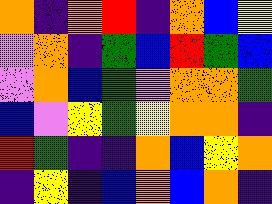[["orange", "indigo", "orange", "red", "indigo", "orange", "blue", "yellow"], ["violet", "orange", "indigo", "green", "blue", "red", "green", "blue"], ["violet", "orange", "blue", "green", "violet", "orange", "orange", "green"], ["blue", "violet", "yellow", "green", "yellow", "orange", "orange", "indigo"], ["red", "green", "indigo", "indigo", "orange", "blue", "yellow", "orange"], ["indigo", "yellow", "indigo", "blue", "orange", "blue", "orange", "indigo"]]